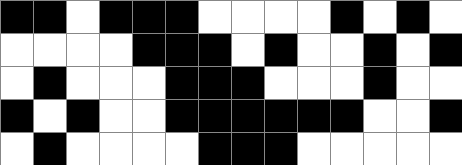[["black", "black", "white", "black", "black", "black", "white", "white", "white", "white", "black", "white", "black", "white"], ["white", "white", "white", "white", "black", "black", "black", "white", "black", "white", "white", "black", "white", "black"], ["white", "black", "white", "white", "white", "black", "black", "black", "white", "white", "white", "black", "white", "white"], ["black", "white", "black", "white", "white", "black", "black", "black", "black", "black", "black", "white", "white", "black"], ["white", "black", "white", "white", "white", "white", "black", "black", "black", "white", "white", "white", "white", "white"]]